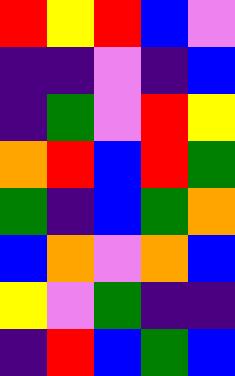[["red", "yellow", "red", "blue", "violet"], ["indigo", "indigo", "violet", "indigo", "blue"], ["indigo", "green", "violet", "red", "yellow"], ["orange", "red", "blue", "red", "green"], ["green", "indigo", "blue", "green", "orange"], ["blue", "orange", "violet", "orange", "blue"], ["yellow", "violet", "green", "indigo", "indigo"], ["indigo", "red", "blue", "green", "blue"]]